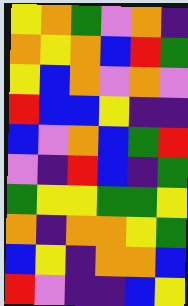[["yellow", "orange", "green", "violet", "orange", "indigo"], ["orange", "yellow", "orange", "blue", "red", "green"], ["yellow", "blue", "orange", "violet", "orange", "violet"], ["red", "blue", "blue", "yellow", "indigo", "indigo"], ["blue", "violet", "orange", "blue", "green", "red"], ["violet", "indigo", "red", "blue", "indigo", "green"], ["green", "yellow", "yellow", "green", "green", "yellow"], ["orange", "indigo", "orange", "orange", "yellow", "green"], ["blue", "yellow", "indigo", "orange", "orange", "blue"], ["red", "violet", "indigo", "indigo", "blue", "yellow"]]